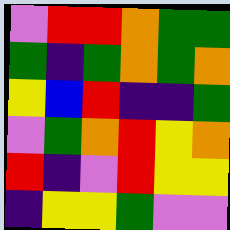[["violet", "red", "red", "orange", "green", "green"], ["green", "indigo", "green", "orange", "green", "orange"], ["yellow", "blue", "red", "indigo", "indigo", "green"], ["violet", "green", "orange", "red", "yellow", "orange"], ["red", "indigo", "violet", "red", "yellow", "yellow"], ["indigo", "yellow", "yellow", "green", "violet", "violet"]]